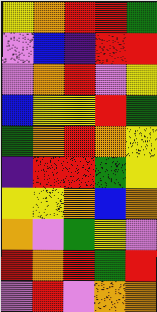[["yellow", "orange", "red", "red", "green"], ["violet", "blue", "indigo", "red", "red"], ["violet", "orange", "red", "violet", "yellow"], ["blue", "yellow", "yellow", "red", "green"], ["green", "orange", "red", "orange", "yellow"], ["indigo", "red", "red", "green", "yellow"], ["yellow", "yellow", "orange", "blue", "orange"], ["orange", "violet", "green", "yellow", "violet"], ["red", "orange", "red", "green", "red"], ["violet", "red", "violet", "orange", "orange"]]